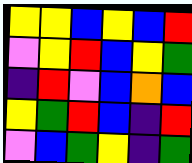[["yellow", "yellow", "blue", "yellow", "blue", "red"], ["violet", "yellow", "red", "blue", "yellow", "green"], ["indigo", "red", "violet", "blue", "orange", "blue"], ["yellow", "green", "red", "blue", "indigo", "red"], ["violet", "blue", "green", "yellow", "indigo", "green"]]